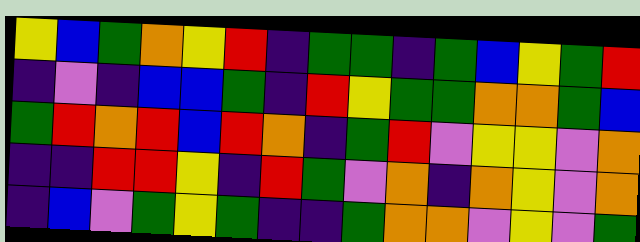[["yellow", "blue", "green", "orange", "yellow", "red", "indigo", "green", "green", "indigo", "green", "blue", "yellow", "green", "red"], ["indigo", "violet", "indigo", "blue", "blue", "green", "indigo", "red", "yellow", "green", "green", "orange", "orange", "green", "blue"], ["green", "red", "orange", "red", "blue", "red", "orange", "indigo", "green", "red", "violet", "yellow", "yellow", "violet", "orange"], ["indigo", "indigo", "red", "red", "yellow", "indigo", "red", "green", "violet", "orange", "indigo", "orange", "yellow", "violet", "orange"], ["indigo", "blue", "violet", "green", "yellow", "green", "indigo", "indigo", "green", "orange", "orange", "violet", "yellow", "violet", "green"]]